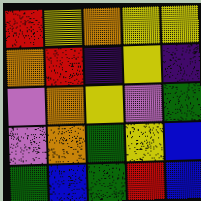[["red", "yellow", "orange", "yellow", "yellow"], ["orange", "red", "indigo", "yellow", "indigo"], ["violet", "orange", "yellow", "violet", "green"], ["violet", "orange", "green", "yellow", "blue"], ["green", "blue", "green", "red", "blue"]]